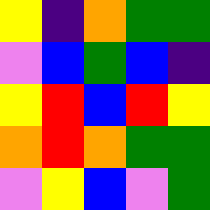[["yellow", "indigo", "orange", "green", "green"], ["violet", "blue", "green", "blue", "indigo"], ["yellow", "red", "blue", "red", "yellow"], ["orange", "red", "orange", "green", "green"], ["violet", "yellow", "blue", "violet", "green"]]